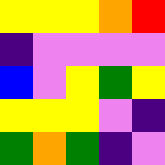[["yellow", "yellow", "yellow", "orange", "red"], ["indigo", "violet", "violet", "violet", "violet"], ["blue", "violet", "yellow", "green", "yellow"], ["yellow", "yellow", "yellow", "violet", "indigo"], ["green", "orange", "green", "indigo", "violet"]]